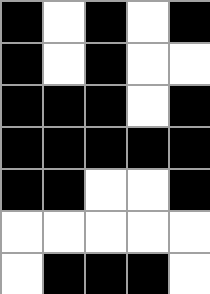[["black", "white", "black", "white", "black"], ["black", "white", "black", "white", "white"], ["black", "black", "black", "white", "black"], ["black", "black", "black", "black", "black"], ["black", "black", "white", "white", "black"], ["white", "white", "white", "white", "white"], ["white", "black", "black", "black", "white"]]